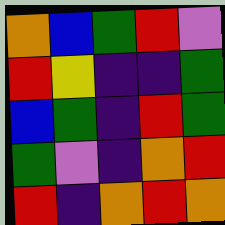[["orange", "blue", "green", "red", "violet"], ["red", "yellow", "indigo", "indigo", "green"], ["blue", "green", "indigo", "red", "green"], ["green", "violet", "indigo", "orange", "red"], ["red", "indigo", "orange", "red", "orange"]]